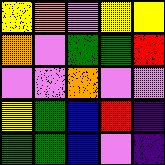[["yellow", "orange", "violet", "yellow", "yellow"], ["orange", "violet", "green", "green", "red"], ["violet", "violet", "orange", "violet", "violet"], ["yellow", "green", "blue", "red", "indigo"], ["green", "green", "blue", "violet", "indigo"]]